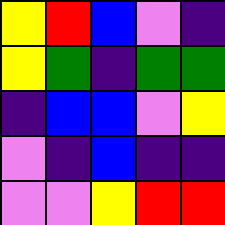[["yellow", "red", "blue", "violet", "indigo"], ["yellow", "green", "indigo", "green", "green"], ["indigo", "blue", "blue", "violet", "yellow"], ["violet", "indigo", "blue", "indigo", "indigo"], ["violet", "violet", "yellow", "red", "red"]]